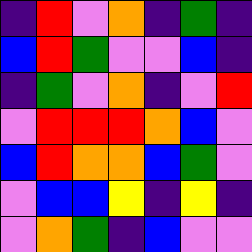[["indigo", "red", "violet", "orange", "indigo", "green", "indigo"], ["blue", "red", "green", "violet", "violet", "blue", "indigo"], ["indigo", "green", "violet", "orange", "indigo", "violet", "red"], ["violet", "red", "red", "red", "orange", "blue", "violet"], ["blue", "red", "orange", "orange", "blue", "green", "violet"], ["violet", "blue", "blue", "yellow", "indigo", "yellow", "indigo"], ["violet", "orange", "green", "indigo", "blue", "violet", "violet"]]